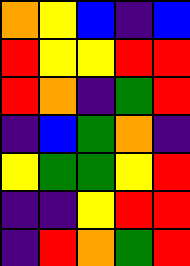[["orange", "yellow", "blue", "indigo", "blue"], ["red", "yellow", "yellow", "red", "red"], ["red", "orange", "indigo", "green", "red"], ["indigo", "blue", "green", "orange", "indigo"], ["yellow", "green", "green", "yellow", "red"], ["indigo", "indigo", "yellow", "red", "red"], ["indigo", "red", "orange", "green", "red"]]